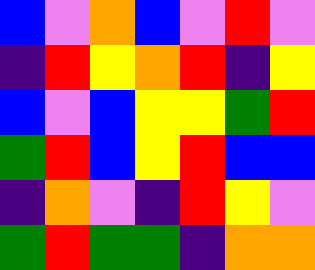[["blue", "violet", "orange", "blue", "violet", "red", "violet"], ["indigo", "red", "yellow", "orange", "red", "indigo", "yellow"], ["blue", "violet", "blue", "yellow", "yellow", "green", "red"], ["green", "red", "blue", "yellow", "red", "blue", "blue"], ["indigo", "orange", "violet", "indigo", "red", "yellow", "violet"], ["green", "red", "green", "green", "indigo", "orange", "orange"]]